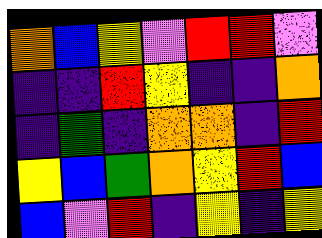[["orange", "blue", "yellow", "violet", "red", "red", "violet"], ["indigo", "indigo", "red", "yellow", "indigo", "indigo", "orange"], ["indigo", "green", "indigo", "orange", "orange", "indigo", "red"], ["yellow", "blue", "green", "orange", "yellow", "red", "blue"], ["blue", "violet", "red", "indigo", "yellow", "indigo", "yellow"]]